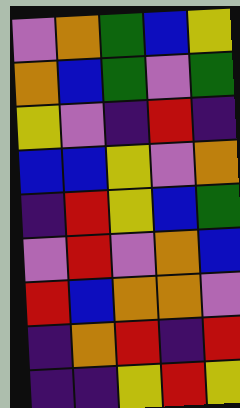[["violet", "orange", "green", "blue", "yellow"], ["orange", "blue", "green", "violet", "green"], ["yellow", "violet", "indigo", "red", "indigo"], ["blue", "blue", "yellow", "violet", "orange"], ["indigo", "red", "yellow", "blue", "green"], ["violet", "red", "violet", "orange", "blue"], ["red", "blue", "orange", "orange", "violet"], ["indigo", "orange", "red", "indigo", "red"], ["indigo", "indigo", "yellow", "red", "yellow"]]